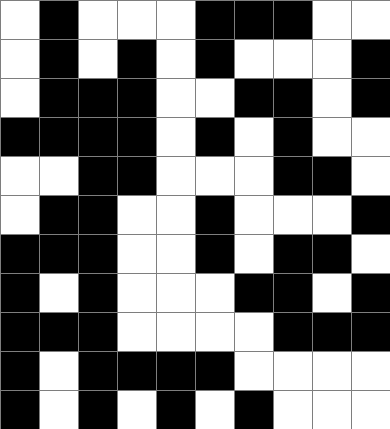[["white", "black", "white", "white", "white", "black", "black", "black", "white", "white"], ["white", "black", "white", "black", "white", "black", "white", "white", "white", "black"], ["white", "black", "black", "black", "white", "white", "black", "black", "white", "black"], ["black", "black", "black", "black", "white", "black", "white", "black", "white", "white"], ["white", "white", "black", "black", "white", "white", "white", "black", "black", "white"], ["white", "black", "black", "white", "white", "black", "white", "white", "white", "black"], ["black", "black", "black", "white", "white", "black", "white", "black", "black", "white"], ["black", "white", "black", "white", "white", "white", "black", "black", "white", "black"], ["black", "black", "black", "white", "white", "white", "white", "black", "black", "black"], ["black", "white", "black", "black", "black", "black", "white", "white", "white", "white"], ["black", "white", "black", "white", "black", "white", "black", "white", "white", "white"]]